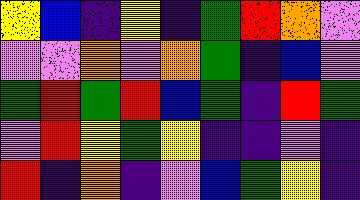[["yellow", "blue", "indigo", "yellow", "indigo", "green", "red", "orange", "violet"], ["violet", "violet", "orange", "violet", "orange", "green", "indigo", "blue", "violet"], ["green", "red", "green", "red", "blue", "green", "indigo", "red", "green"], ["violet", "red", "yellow", "green", "yellow", "indigo", "indigo", "violet", "indigo"], ["red", "indigo", "orange", "indigo", "violet", "blue", "green", "yellow", "indigo"]]